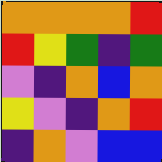[["orange", "orange", "orange", "orange", "red"], ["red", "yellow", "green", "indigo", "green"], ["violet", "indigo", "orange", "blue", "orange"], ["yellow", "violet", "indigo", "orange", "red"], ["indigo", "orange", "violet", "blue", "blue"]]